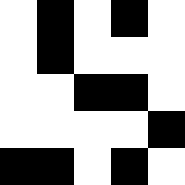[["white", "black", "white", "black", "white"], ["white", "black", "white", "white", "white"], ["white", "white", "black", "black", "white"], ["white", "white", "white", "white", "black"], ["black", "black", "white", "black", "white"]]